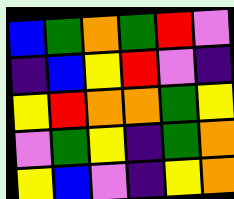[["blue", "green", "orange", "green", "red", "violet"], ["indigo", "blue", "yellow", "red", "violet", "indigo"], ["yellow", "red", "orange", "orange", "green", "yellow"], ["violet", "green", "yellow", "indigo", "green", "orange"], ["yellow", "blue", "violet", "indigo", "yellow", "orange"]]